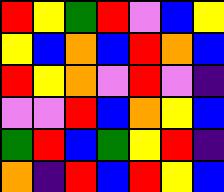[["red", "yellow", "green", "red", "violet", "blue", "yellow"], ["yellow", "blue", "orange", "blue", "red", "orange", "blue"], ["red", "yellow", "orange", "violet", "red", "violet", "indigo"], ["violet", "violet", "red", "blue", "orange", "yellow", "blue"], ["green", "red", "blue", "green", "yellow", "red", "indigo"], ["orange", "indigo", "red", "blue", "red", "yellow", "blue"]]